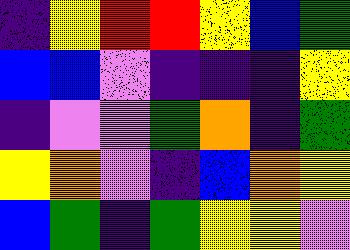[["indigo", "yellow", "red", "red", "yellow", "blue", "green"], ["blue", "blue", "violet", "indigo", "indigo", "indigo", "yellow"], ["indigo", "violet", "violet", "green", "orange", "indigo", "green"], ["yellow", "orange", "violet", "indigo", "blue", "orange", "yellow"], ["blue", "green", "indigo", "green", "yellow", "yellow", "violet"]]